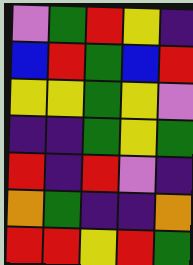[["violet", "green", "red", "yellow", "indigo"], ["blue", "red", "green", "blue", "red"], ["yellow", "yellow", "green", "yellow", "violet"], ["indigo", "indigo", "green", "yellow", "green"], ["red", "indigo", "red", "violet", "indigo"], ["orange", "green", "indigo", "indigo", "orange"], ["red", "red", "yellow", "red", "green"]]